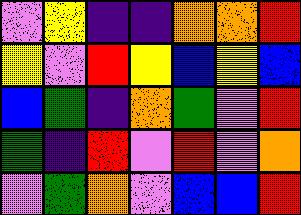[["violet", "yellow", "indigo", "indigo", "orange", "orange", "red"], ["yellow", "violet", "red", "yellow", "blue", "yellow", "blue"], ["blue", "green", "indigo", "orange", "green", "violet", "red"], ["green", "indigo", "red", "violet", "red", "violet", "orange"], ["violet", "green", "orange", "violet", "blue", "blue", "red"]]